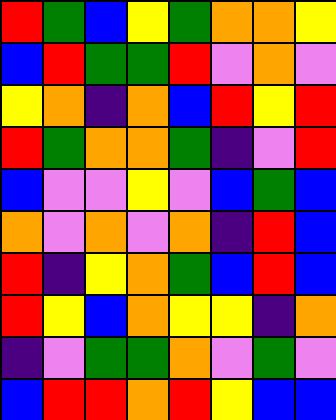[["red", "green", "blue", "yellow", "green", "orange", "orange", "yellow"], ["blue", "red", "green", "green", "red", "violet", "orange", "violet"], ["yellow", "orange", "indigo", "orange", "blue", "red", "yellow", "red"], ["red", "green", "orange", "orange", "green", "indigo", "violet", "red"], ["blue", "violet", "violet", "yellow", "violet", "blue", "green", "blue"], ["orange", "violet", "orange", "violet", "orange", "indigo", "red", "blue"], ["red", "indigo", "yellow", "orange", "green", "blue", "red", "blue"], ["red", "yellow", "blue", "orange", "yellow", "yellow", "indigo", "orange"], ["indigo", "violet", "green", "green", "orange", "violet", "green", "violet"], ["blue", "red", "red", "orange", "red", "yellow", "blue", "blue"]]